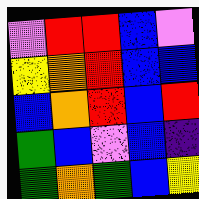[["violet", "red", "red", "blue", "violet"], ["yellow", "orange", "red", "blue", "blue"], ["blue", "orange", "red", "blue", "red"], ["green", "blue", "violet", "blue", "indigo"], ["green", "orange", "green", "blue", "yellow"]]